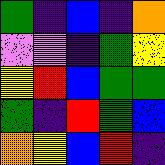[["green", "indigo", "blue", "indigo", "orange"], ["violet", "violet", "indigo", "green", "yellow"], ["yellow", "red", "blue", "green", "green"], ["green", "indigo", "red", "green", "blue"], ["orange", "yellow", "blue", "red", "indigo"]]